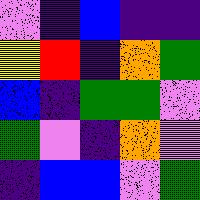[["violet", "indigo", "blue", "indigo", "indigo"], ["yellow", "red", "indigo", "orange", "green"], ["blue", "indigo", "green", "green", "violet"], ["green", "violet", "indigo", "orange", "violet"], ["indigo", "blue", "blue", "violet", "green"]]